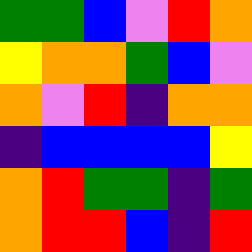[["green", "green", "blue", "violet", "red", "orange"], ["yellow", "orange", "orange", "green", "blue", "violet"], ["orange", "violet", "red", "indigo", "orange", "orange"], ["indigo", "blue", "blue", "blue", "blue", "yellow"], ["orange", "red", "green", "green", "indigo", "green"], ["orange", "red", "red", "blue", "indigo", "red"]]